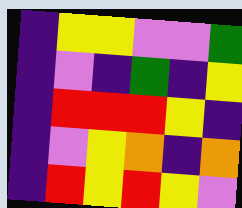[["indigo", "yellow", "yellow", "violet", "violet", "green"], ["indigo", "violet", "indigo", "green", "indigo", "yellow"], ["indigo", "red", "red", "red", "yellow", "indigo"], ["indigo", "violet", "yellow", "orange", "indigo", "orange"], ["indigo", "red", "yellow", "red", "yellow", "violet"]]